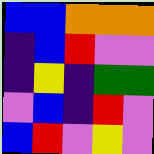[["blue", "blue", "orange", "orange", "orange"], ["indigo", "blue", "red", "violet", "violet"], ["indigo", "yellow", "indigo", "green", "green"], ["violet", "blue", "indigo", "red", "violet"], ["blue", "red", "violet", "yellow", "violet"]]